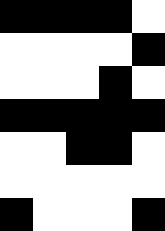[["black", "black", "black", "black", "white"], ["white", "white", "white", "white", "black"], ["white", "white", "white", "black", "white"], ["black", "black", "black", "black", "black"], ["white", "white", "black", "black", "white"], ["white", "white", "white", "white", "white"], ["black", "white", "white", "white", "black"]]